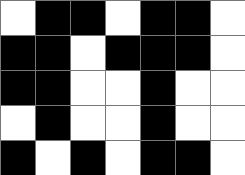[["white", "black", "black", "white", "black", "black", "white"], ["black", "black", "white", "black", "black", "black", "white"], ["black", "black", "white", "white", "black", "white", "white"], ["white", "black", "white", "white", "black", "white", "white"], ["black", "white", "black", "white", "black", "black", "white"]]